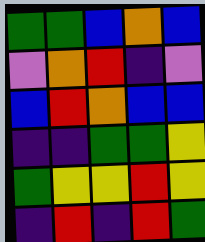[["green", "green", "blue", "orange", "blue"], ["violet", "orange", "red", "indigo", "violet"], ["blue", "red", "orange", "blue", "blue"], ["indigo", "indigo", "green", "green", "yellow"], ["green", "yellow", "yellow", "red", "yellow"], ["indigo", "red", "indigo", "red", "green"]]